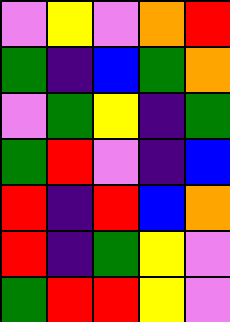[["violet", "yellow", "violet", "orange", "red"], ["green", "indigo", "blue", "green", "orange"], ["violet", "green", "yellow", "indigo", "green"], ["green", "red", "violet", "indigo", "blue"], ["red", "indigo", "red", "blue", "orange"], ["red", "indigo", "green", "yellow", "violet"], ["green", "red", "red", "yellow", "violet"]]